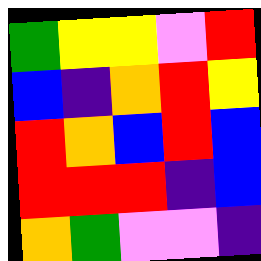[["green", "yellow", "yellow", "violet", "red"], ["blue", "indigo", "orange", "red", "yellow"], ["red", "orange", "blue", "red", "blue"], ["red", "red", "red", "indigo", "blue"], ["orange", "green", "violet", "violet", "indigo"]]